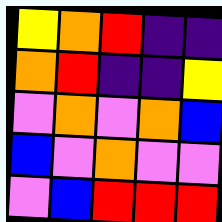[["yellow", "orange", "red", "indigo", "indigo"], ["orange", "red", "indigo", "indigo", "yellow"], ["violet", "orange", "violet", "orange", "blue"], ["blue", "violet", "orange", "violet", "violet"], ["violet", "blue", "red", "red", "red"]]